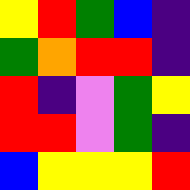[["yellow", "red", "green", "blue", "indigo"], ["green", "orange", "red", "red", "indigo"], ["red", "indigo", "violet", "green", "yellow"], ["red", "red", "violet", "green", "indigo"], ["blue", "yellow", "yellow", "yellow", "red"]]